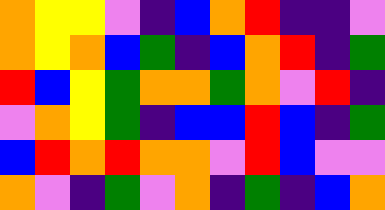[["orange", "yellow", "yellow", "violet", "indigo", "blue", "orange", "red", "indigo", "indigo", "violet"], ["orange", "yellow", "orange", "blue", "green", "indigo", "blue", "orange", "red", "indigo", "green"], ["red", "blue", "yellow", "green", "orange", "orange", "green", "orange", "violet", "red", "indigo"], ["violet", "orange", "yellow", "green", "indigo", "blue", "blue", "red", "blue", "indigo", "green"], ["blue", "red", "orange", "red", "orange", "orange", "violet", "red", "blue", "violet", "violet"], ["orange", "violet", "indigo", "green", "violet", "orange", "indigo", "green", "indigo", "blue", "orange"]]